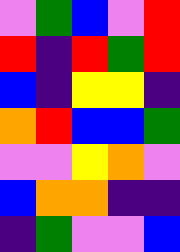[["violet", "green", "blue", "violet", "red"], ["red", "indigo", "red", "green", "red"], ["blue", "indigo", "yellow", "yellow", "indigo"], ["orange", "red", "blue", "blue", "green"], ["violet", "violet", "yellow", "orange", "violet"], ["blue", "orange", "orange", "indigo", "indigo"], ["indigo", "green", "violet", "violet", "blue"]]